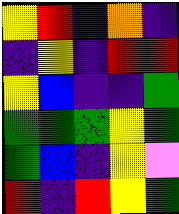[["yellow", "red", "indigo", "orange", "indigo"], ["indigo", "yellow", "indigo", "red", "red"], ["yellow", "blue", "indigo", "indigo", "green"], ["green", "green", "green", "yellow", "green"], ["green", "blue", "indigo", "yellow", "violet"], ["red", "indigo", "red", "yellow", "green"]]